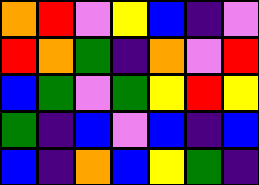[["orange", "red", "violet", "yellow", "blue", "indigo", "violet"], ["red", "orange", "green", "indigo", "orange", "violet", "red"], ["blue", "green", "violet", "green", "yellow", "red", "yellow"], ["green", "indigo", "blue", "violet", "blue", "indigo", "blue"], ["blue", "indigo", "orange", "blue", "yellow", "green", "indigo"]]